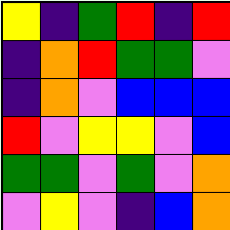[["yellow", "indigo", "green", "red", "indigo", "red"], ["indigo", "orange", "red", "green", "green", "violet"], ["indigo", "orange", "violet", "blue", "blue", "blue"], ["red", "violet", "yellow", "yellow", "violet", "blue"], ["green", "green", "violet", "green", "violet", "orange"], ["violet", "yellow", "violet", "indigo", "blue", "orange"]]